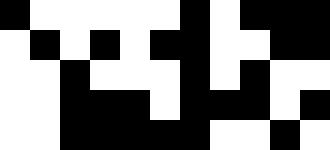[["black", "white", "white", "white", "white", "white", "black", "white", "black", "black", "black"], ["white", "black", "white", "black", "white", "black", "black", "white", "white", "black", "black"], ["white", "white", "black", "white", "white", "white", "black", "white", "black", "white", "white"], ["white", "white", "black", "black", "black", "white", "black", "black", "black", "white", "black"], ["white", "white", "black", "black", "black", "black", "black", "white", "white", "black", "white"]]